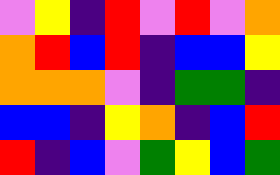[["violet", "yellow", "indigo", "red", "violet", "red", "violet", "orange"], ["orange", "red", "blue", "red", "indigo", "blue", "blue", "yellow"], ["orange", "orange", "orange", "violet", "indigo", "green", "green", "indigo"], ["blue", "blue", "indigo", "yellow", "orange", "indigo", "blue", "red"], ["red", "indigo", "blue", "violet", "green", "yellow", "blue", "green"]]